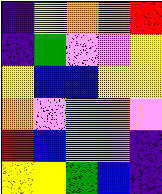[["indigo", "yellow", "orange", "orange", "red"], ["indigo", "green", "violet", "violet", "yellow"], ["yellow", "blue", "blue", "yellow", "yellow"], ["orange", "violet", "orange", "orange", "violet"], ["red", "blue", "violet", "violet", "indigo"], ["yellow", "yellow", "green", "blue", "indigo"]]